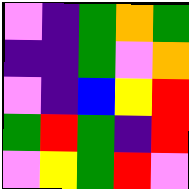[["violet", "indigo", "green", "orange", "green"], ["indigo", "indigo", "green", "violet", "orange"], ["violet", "indigo", "blue", "yellow", "red"], ["green", "red", "green", "indigo", "red"], ["violet", "yellow", "green", "red", "violet"]]